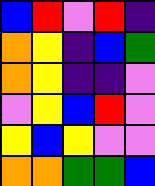[["blue", "red", "violet", "red", "indigo"], ["orange", "yellow", "indigo", "blue", "green"], ["orange", "yellow", "indigo", "indigo", "violet"], ["violet", "yellow", "blue", "red", "violet"], ["yellow", "blue", "yellow", "violet", "violet"], ["orange", "orange", "green", "green", "blue"]]